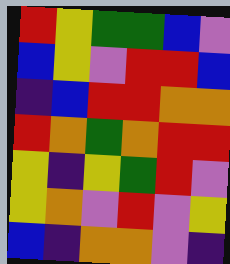[["red", "yellow", "green", "green", "blue", "violet"], ["blue", "yellow", "violet", "red", "red", "blue"], ["indigo", "blue", "red", "red", "orange", "orange"], ["red", "orange", "green", "orange", "red", "red"], ["yellow", "indigo", "yellow", "green", "red", "violet"], ["yellow", "orange", "violet", "red", "violet", "yellow"], ["blue", "indigo", "orange", "orange", "violet", "indigo"]]